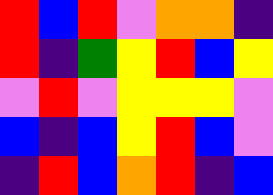[["red", "blue", "red", "violet", "orange", "orange", "indigo"], ["red", "indigo", "green", "yellow", "red", "blue", "yellow"], ["violet", "red", "violet", "yellow", "yellow", "yellow", "violet"], ["blue", "indigo", "blue", "yellow", "red", "blue", "violet"], ["indigo", "red", "blue", "orange", "red", "indigo", "blue"]]